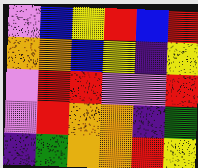[["violet", "blue", "yellow", "red", "blue", "red"], ["orange", "orange", "blue", "yellow", "indigo", "yellow"], ["violet", "red", "red", "violet", "violet", "red"], ["violet", "red", "orange", "orange", "indigo", "green"], ["indigo", "green", "orange", "orange", "red", "yellow"]]